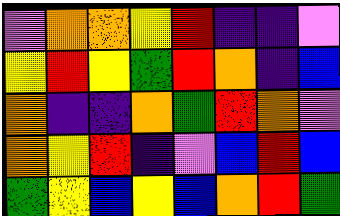[["violet", "orange", "orange", "yellow", "red", "indigo", "indigo", "violet"], ["yellow", "red", "yellow", "green", "red", "orange", "indigo", "blue"], ["orange", "indigo", "indigo", "orange", "green", "red", "orange", "violet"], ["orange", "yellow", "red", "indigo", "violet", "blue", "red", "blue"], ["green", "yellow", "blue", "yellow", "blue", "orange", "red", "green"]]